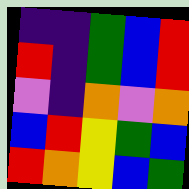[["indigo", "indigo", "green", "blue", "red"], ["red", "indigo", "green", "blue", "red"], ["violet", "indigo", "orange", "violet", "orange"], ["blue", "red", "yellow", "green", "blue"], ["red", "orange", "yellow", "blue", "green"]]